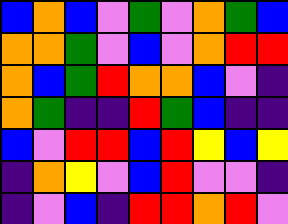[["blue", "orange", "blue", "violet", "green", "violet", "orange", "green", "blue"], ["orange", "orange", "green", "violet", "blue", "violet", "orange", "red", "red"], ["orange", "blue", "green", "red", "orange", "orange", "blue", "violet", "indigo"], ["orange", "green", "indigo", "indigo", "red", "green", "blue", "indigo", "indigo"], ["blue", "violet", "red", "red", "blue", "red", "yellow", "blue", "yellow"], ["indigo", "orange", "yellow", "violet", "blue", "red", "violet", "violet", "indigo"], ["indigo", "violet", "blue", "indigo", "red", "red", "orange", "red", "violet"]]